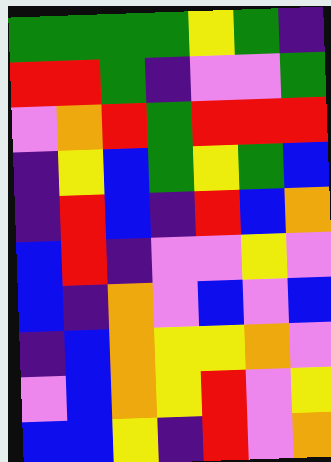[["green", "green", "green", "green", "yellow", "green", "indigo"], ["red", "red", "green", "indigo", "violet", "violet", "green"], ["violet", "orange", "red", "green", "red", "red", "red"], ["indigo", "yellow", "blue", "green", "yellow", "green", "blue"], ["indigo", "red", "blue", "indigo", "red", "blue", "orange"], ["blue", "red", "indigo", "violet", "violet", "yellow", "violet"], ["blue", "indigo", "orange", "violet", "blue", "violet", "blue"], ["indigo", "blue", "orange", "yellow", "yellow", "orange", "violet"], ["violet", "blue", "orange", "yellow", "red", "violet", "yellow"], ["blue", "blue", "yellow", "indigo", "red", "violet", "orange"]]